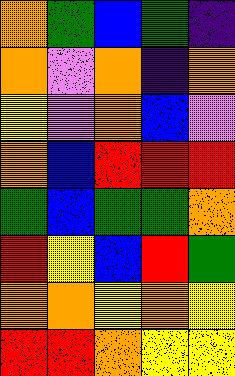[["orange", "green", "blue", "green", "indigo"], ["orange", "violet", "orange", "indigo", "orange"], ["yellow", "violet", "orange", "blue", "violet"], ["orange", "blue", "red", "red", "red"], ["green", "blue", "green", "green", "orange"], ["red", "yellow", "blue", "red", "green"], ["orange", "orange", "yellow", "orange", "yellow"], ["red", "red", "orange", "yellow", "yellow"]]